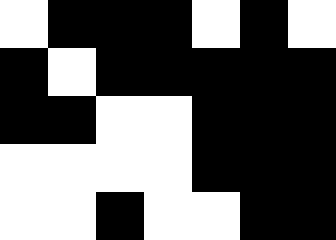[["white", "black", "black", "black", "white", "black", "white"], ["black", "white", "black", "black", "black", "black", "black"], ["black", "black", "white", "white", "black", "black", "black"], ["white", "white", "white", "white", "black", "black", "black"], ["white", "white", "black", "white", "white", "black", "black"]]